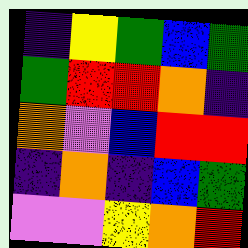[["indigo", "yellow", "green", "blue", "green"], ["green", "red", "red", "orange", "indigo"], ["orange", "violet", "blue", "red", "red"], ["indigo", "orange", "indigo", "blue", "green"], ["violet", "violet", "yellow", "orange", "red"]]